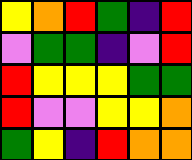[["yellow", "orange", "red", "green", "indigo", "red"], ["violet", "green", "green", "indigo", "violet", "red"], ["red", "yellow", "yellow", "yellow", "green", "green"], ["red", "violet", "violet", "yellow", "yellow", "orange"], ["green", "yellow", "indigo", "red", "orange", "orange"]]